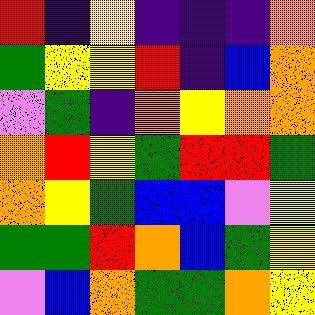[["red", "indigo", "yellow", "indigo", "indigo", "indigo", "orange"], ["green", "yellow", "yellow", "red", "indigo", "blue", "orange"], ["violet", "green", "indigo", "orange", "yellow", "orange", "orange"], ["orange", "red", "yellow", "green", "red", "red", "green"], ["orange", "yellow", "green", "blue", "blue", "violet", "yellow"], ["green", "green", "red", "orange", "blue", "green", "yellow"], ["violet", "blue", "orange", "green", "green", "orange", "yellow"]]